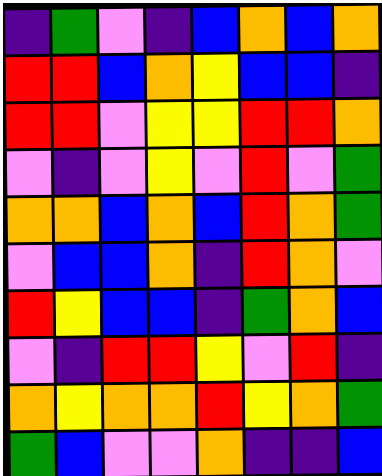[["indigo", "green", "violet", "indigo", "blue", "orange", "blue", "orange"], ["red", "red", "blue", "orange", "yellow", "blue", "blue", "indigo"], ["red", "red", "violet", "yellow", "yellow", "red", "red", "orange"], ["violet", "indigo", "violet", "yellow", "violet", "red", "violet", "green"], ["orange", "orange", "blue", "orange", "blue", "red", "orange", "green"], ["violet", "blue", "blue", "orange", "indigo", "red", "orange", "violet"], ["red", "yellow", "blue", "blue", "indigo", "green", "orange", "blue"], ["violet", "indigo", "red", "red", "yellow", "violet", "red", "indigo"], ["orange", "yellow", "orange", "orange", "red", "yellow", "orange", "green"], ["green", "blue", "violet", "violet", "orange", "indigo", "indigo", "blue"]]